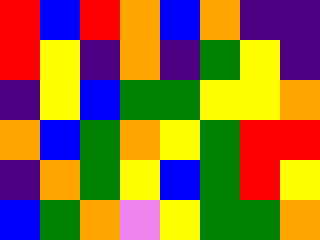[["red", "blue", "red", "orange", "blue", "orange", "indigo", "indigo"], ["red", "yellow", "indigo", "orange", "indigo", "green", "yellow", "indigo"], ["indigo", "yellow", "blue", "green", "green", "yellow", "yellow", "orange"], ["orange", "blue", "green", "orange", "yellow", "green", "red", "red"], ["indigo", "orange", "green", "yellow", "blue", "green", "red", "yellow"], ["blue", "green", "orange", "violet", "yellow", "green", "green", "orange"]]